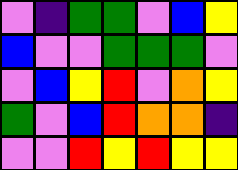[["violet", "indigo", "green", "green", "violet", "blue", "yellow"], ["blue", "violet", "violet", "green", "green", "green", "violet"], ["violet", "blue", "yellow", "red", "violet", "orange", "yellow"], ["green", "violet", "blue", "red", "orange", "orange", "indigo"], ["violet", "violet", "red", "yellow", "red", "yellow", "yellow"]]